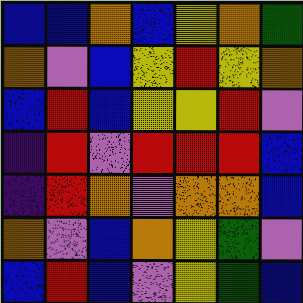[["blue", "blue", "orange", "blue", "yellow", "orange", "green"], ["orange", "violet", "blue", "yellow", "red", "yellow", "orange"], ["blue", "red", "blue", "yellow", "yellow", "red", "violet"], ["indigo", "red", "violet", "red", "red", "red", "blue"], ["indigo", "red", "orange", "violet", "orange", "orange", "blue"], ["orange", "violet", "blue", "orange", "yellow", "green", "violet"], ["blue", "red", "blue", "violet", "yellow", "green", "blue"]]